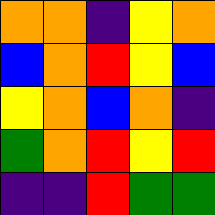[["orange", "orange", "indigo", "yellow", "orange"], ["blue", "orange", "red", "yellow", "blue"], ["yellow", "orange", "blue", "orange", "indigo"], ["green", "orange", "red", "yellow", "red"], ["indigo", "indigo", "red", "green", "green"]]